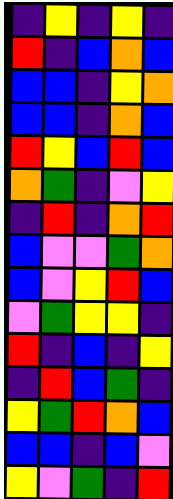[["indigo", "yellow", "indigo", "yellow", "indigo"], ["red", "indigo", "blue", "orange", "blue"], ["blue", "blue", "indigo", "yellow", "orange"], ["blue", "blue", "indigo", "orange", "blue"], ["red", "yellow", "blue", "red", "blue"], ["orange", "green", "indigo", "violet", "yellow"], ["indigo", "red", "indigo", "orange", "red"], ["blue", "violet", "violet", "green", "orange"], ["blue", "violet", "yellow", "red", "blue"], ["violet", "green", "yellow", "yellow", "indigo"], ["red", "indigo", "blue", "indigo", "yellow"], ["indigo", "red", "blue", "green", "indigo"], ["yellow", "green", "red", "orange", "blue"], ["blue", "blue", "indigo", "blue", "violet"], ["yellow", "violet", "green", "indigo", "red"]]